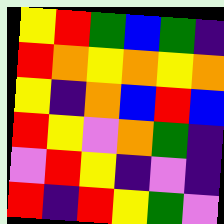[["yellow", "red", "green", "blue", "green", "indigo"], ["red", "orange", "yellow", "orange", "yellow", "orange"], ["yellow", "indigo", "orange", "blue", "red", "blue"], ["red", "yellow", "violet", "orange", "green", "indigo"], ["violet", "red", "yellow", "indigo", "violet", "indigo"], ["red", "indigo", "red", "yellow", "green", "violet"]]